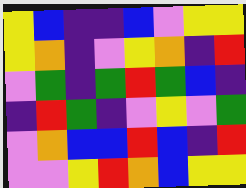[["yellow", "blue", "indigo", "indigo", "blue", "violet", "yellow", "yellow"], ["yellow", "orange", "indigo", "violet", "yellow", "orange", "indigo", "red"], ["violet", "green", "indigo", "green", "red", "green", "blue", "indigo"], ["indigo", "red", "green", "indigo", "violet", "yellow", "violet", "green"], ["violet", "orange", "blue", "blue", "red", "blue", "indigo", "red"], ["violet", "violet", "yellow", "red", "orange", "blue", "yellow", "yellow"]]